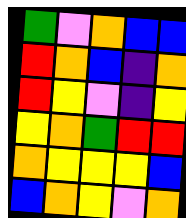[["green", "violet", "orange", "blue", "blue"], ["red", "orange", "blue", "indigo", "orange"], ["red", "yellow", "violet", "indigo", "yellow"], ["yellow", "orange", "green", "red", "red"], ["orange", "yellow", "yellow", "yellow", "blue"], ["blue", "orange", "yellow", "violet", "orange"]]